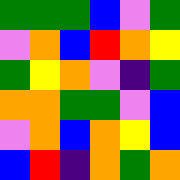[["green", "green", "green", "blue", "violet", "green"], ["violet", "orange", "blue", "red", "orange", "yellow"], ["green", "yellow", "orange", "violet", "indigo", "green"], ["orange", "orange", "green", "green", "violet", "blue"], ["violet", "orange", "blue", "orange", "yellow", "blue"], ["blue", "red", "indigo", "orange", "green", "orange"]]